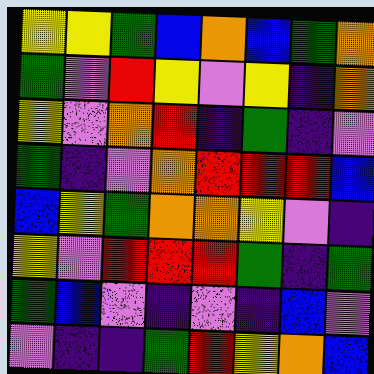[["yellow", "yellow", "green", "blue", "orange", "blue", "green", "orange"], ["green", "violet", "red", "yellow", "violet", "yellow", "indigo", "orange"], ["yellow", "violet", "orange", "red", "indigo", "green", "indigo", "violet"], ["green", "indigo", "violet", "orange", "red", "red", "red", "blue"], ["blue", "yellow", "green", "orange", "orange", "yellow", "violet", "indigo"], ["yellow", "violet", "red", "red", "red", "green", "indigo", "green"], ["green", "blue", "violet", "indigo", "violet", "indigo", "blue", "violet"], ["violet", "indigo", "indigo", "green", "red", "yellow", "orange", "blue"]]